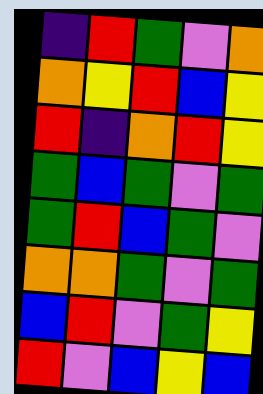[["indigo", "red", "green", "violet", "orange"], ["orange", "yellow", "red", "blue", "yellow"], ["red", "indigo", "orange", "red", "yellow"], ["green", "blue", "green", "violet", "green"], ["green", "red", "blue", "green", "violet"], ["orange", "orange", "green", "violet", "green"], ["blue", "red", "violet", "green", "yellow"], ["red", "violet", "blue", "yellow", "blue"]]